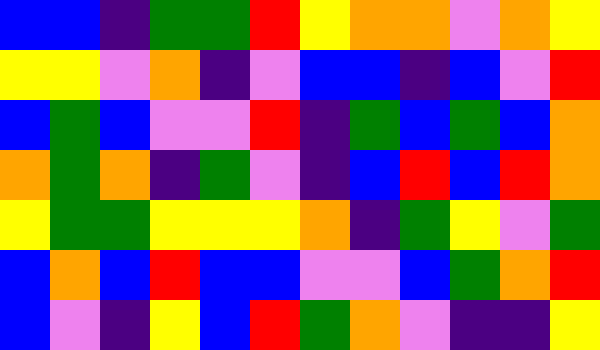[["blue", "blue", "indigo", "green", "green", "red", "yellow", "orange", "orange", "violet", "orange", "yellow"], ["yellow", "yellow", "violet", "orange", "indigo", "violet", "blue", "blue", "indigo", "blue", "violet", "red"], ["blue", "green", "blue", "violet", "violet", "red", "indigo", "green", "blue", "green", "blue", "orange"], ["orange", "green", "orange", "indigo", "green", "violet", "indigo", "blue", "red", "blue", "red", "orange"], ["yellow", "green", "green", "yellow", "yellow", "yellow", "orange", "indigo", "green", "yellow", "violet", "green"], ["blue", "orange", "blue", "red", "blue", "blue", "violet", "violet", "blue", "green", "orange", "red"], ["blue", "violet", "indigo", "yellow", "blue", "red", "green", "orange", "violet", "indigo", "indigo", "yellow"]]